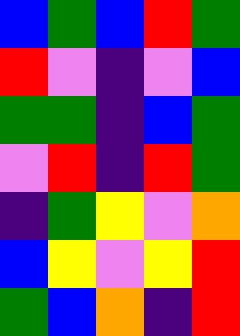[["blue", "green", "blue", "red", "green"], ["red", "violet", "indigo", "violet", "blue"], ["green", "green", "indigo", "blue", "green"], ["violet", "red", "indigo", "red", "green"], ["indigo", "green", "yellow", "violet", "orange"], ["blue", "yellow", "violet", "yellow", "red"], ["green", "blue", "orange", "indigo", "red"]]